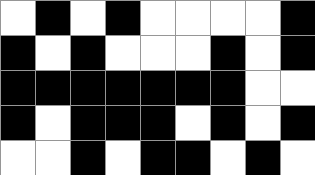[["white", "black", "white", "black", "white", "white", "white", "white", "black"], ["black", "white", "black", "white", "white", "white", "black", "white", "black"], ["black", "black", "black", "black", "black", "black", "black", "white", "white"], ["black", "white", "black", "black", "black", "white", "black", "white", "black"], ["white", "white", "black", "white", "black", "black", "white", "black", "white"]]